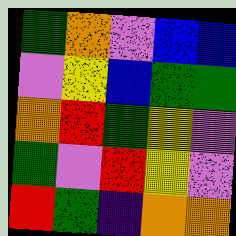[["green", "orange", "violet", "blue", "blue"], ["violet", "yellow", "blue", "green", "green"], ["orange", "red", "green", "yellow", "violet"], ["green", "violet", "red", "yellow", "violet"], ["red", "green", "indigo", "orange", "orange"]]